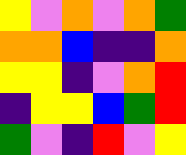[["yellow", "violet", "orange", "violet", "orange", "green"], ["orange", "orange", "blue", "indigo", "indigo", "orange"], ["yellow", "yellow", "indigo", "violet", "orange", "red"], ["indigo", "yellow", "yellow", "blue", "green", "red"], ["green", "violet", "indigo", "red", "violet", "yellow"]]